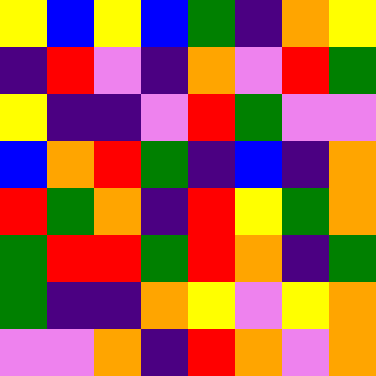[["yellow", "blue", "yellow", "blue", "green", "indigo", "orange", "yellow"], ["indigo", "red", "violet", "indigo", "orange", "violet", "red", "green"], ["yellow", "indigo", "indigo", "violet", "red", "green", "violet", "violet"], ["blue", "orange", "red", "green", "indigo", "blue", "indigo", "orange"], ["red", "green", "orange", "indigo", "red", "yellow", "green", "orange"], ["green", "red", "red", "green", "red", "orange", "indigo", "green"], ["green", "indigo", "indigo", "orange", "yellow", "violet", "yellow", "orange"], ["violet", "violet", "orange", "indigo", "red", "orange", "violet", "orange"]]